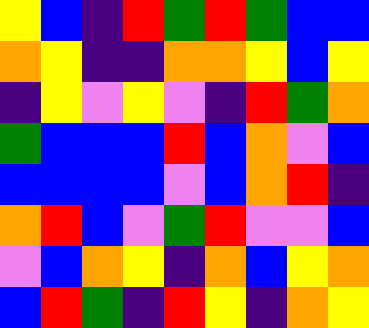[["yellow", "blue", "indigo", "red", "green", "red", "green", "blue", "blue"], ["orange", "yellow", "indigo", "indigo", "orange", "orange", "yellow", "blue", "yellow"], ["indigo", "yellow", "violet", "yellow", "violet", "indigo", "red", "green", "orange"], ["green", "blue", "blue", "blue", "red", "blue", "orange", "violet", "blue"], ["blue", "blue", "blue", "blue", "violet", "blue", "orange", "red", "indigo"], ["orange", "red", "blue", "violet", "green", "red", "violet", "violet", "blue"], ["violet", "blue", "orange", "yellow", "indigo", "orange", "blue", "yellow", "orange"], ["blue", "red", "green", "indigo", "red", "yellow", "indigo", "orange", "yellow"]]